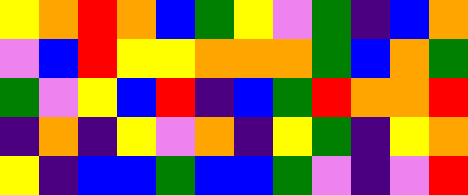[["yellow", "orange", "red", "orange", "blue", "green", "yellow", "violet", "green", "indigo", "blue", "orange"], ["violet", "blue", "red", "yellow", "yellow", "orange", "orange", "orange", "green", "blue", "orange", "green"], ["green", "violet", "yellow", "blue", "red", "indigo", "blue", "green", "red", "orange", "orange", "red"], ["indigo", "orange", "indigo", "yellow", "violet", "orange", "indigo", "yellow", "green", "indigo", "yellow", "orange"], ["yellow", "indigo", "blue", "blue", "green", "blue", "blue", "green", "violet", "indigo", "violet", "red"]]